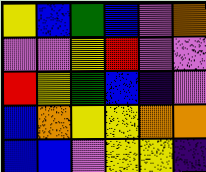[["yellow", "blue", "green", "blue", "violet", "orange"], ["violet", "violet", "yellow", "red", "violet", "violet"], ["red", "yellow", "green", "blue", "indigo", "violet"], ["blue", "orange", "yellow", "yellow", "orange", "orange"], ["blue", "blue", "violet", "yellow", "yellow", "indigo"]]